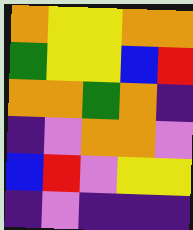[["orange", "yellow", "yellow", "orange", "orange"], ["green", "yellow", "yellow", "blue", "red"], ["orange", "orange", "green", "orange", "indigo"], ["indigo", "violet", "orange", "orange", "violet"], ["blue", "red", "violet", "yellow", "yellow"], ["indigo", "violet", "indigo", "indigo", "indigo"]]